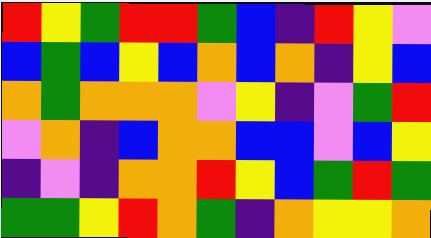[["red", "yellow", "green", "red", "red", "green", "blue", "indigo", "red", "yellow", "violet"], ["blue", "green", "blue", "yellow", "blue", "orange", "blue", "orange", "indigo", "yellow", "blue"], ["orange", "green", "orange", "orange", "orange", "violet", "yellow", "indigo", "violet", "green", "red"], ["violet", "orange", "indigo", "blue", "orange", "orange", "blue", "blue", "violet", "blue", "yellow"], ["indigo", "violet", "indigo", "orange", "orange", "red", "yellow", "blue", "green", "red", "green"], ["green", "green", "yellow", "red", "orange", "green", "indigo", "orange", "yellow", "yellow", "orange"]]